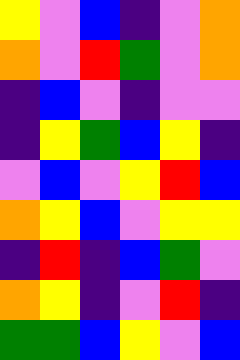[["yellow", "violet", "blue", "indigo", "violet", "orange"], ["orange", "violet", "red", "green", "violet", "orange"], ["indigo", "blue", "violet", "indigo", "violet", "violet"], ["indigo", "yellow", "green", "blue", "yellow", "indigo"], ["violet", "blue", "violet", "yellow", "red", "blue"], ["orange", "yellow", "blue", "violet", "yellow", "yellow"], ["indigo", "red", "indigo", "blue", "green", "violet"], ["orange", "yellow", "indigo", "violet", "red", "indigo"], ["green", "green", "blue", "yellow", "violet", "blue"]]